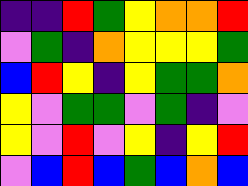[["indigo", "indigo", "red", "green", "yellow", "orange", "orange", "red"], ["violet", "green", "indigo", "orange", "yellow", "yellow", "yellow", "green"], ["blue", "red", "yellow", "indigo", "yellow", "green", "green", "orange"], ["yellow", "violet", "green", "green", "violet", "green", "indigo", "violet"], ["yellow", "violet", "red", "violet", "yellow", "indigo", "yellow", "red"], ["violet", "blue", "red", "blue", "green", "blue", "orange", "blue"]]